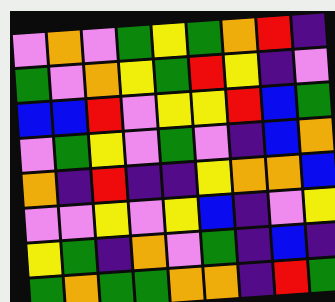[["violet", "orange", "violet", "green", "yellow", "green", "orange", "red", "indigo"], ["green", "violet", "orange", "yellow", "green", "red", "yellow", "indigo", "violet"], ["blue", "blue", "red", "violet", "yellow", "yellow", "red", "blue", "green"], ["violet", "green", "yellow", "violet", "green", "violet", "indigo", "blue", "orange"], ["orange", "indigo", "red", "indigo", "indigo", "yellow", "orange", "orange", "blue"], ["violet", "violet", "yellow", "violet", "yellow", "blue", "indigo", "violet", "yellow"], ["yellow", "green", "indigo", "orange", "violet", "green", "indigo", "blue", "indigo"], ["green", "orange", "green", "green", "orange", "orange", "indigo", "red", "green"]]